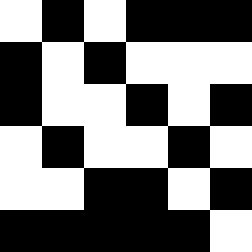[["white", "black", "white", "black", "black", "black"], ["black", "white", "black", "white", "white", "white"], ["black", "white", "white", "black", "white", "black"], ["white", "black", "white", "white", "black", "white"], ["white", "white", "black", "black", "white", "black"], ["black", "black", "black", "black", "black", "white"]]